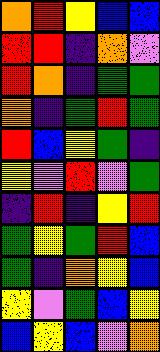[["orange", "red", "yellow", "blue", "blue"], ["red", "red", "indigo", "orange", "violet"], ["red", "orange", "indigo", "green", "green"], ["orange", "indigo", "green", "red", "green"], ["red", "blue", "yellow", "green", "indigo"], ["yellow", "violet", "red", "violet", "green"], ["indigo", "red", "indigo", "yellow", "red"], ["green", "yellow", "green", "red", "blue"], ["green", "indigo", "orange", "yellow", "blue"], ["yellow", "violet", "green", "blue", "yellow"], ["blue", "yellow", "blue", "violet", "orange"]]